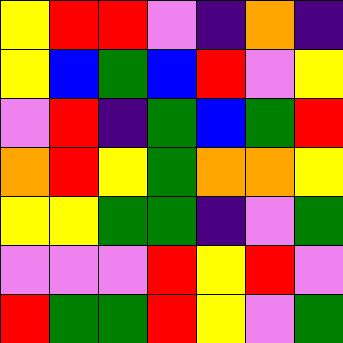[["yellow", "red", "red", "violet", "indigo", "orange", "indigo"], ["yellow", "blue", "green", "blue", "red", "violet", "yellow"], ["violet", "red", "indigo", "green", "blue", "green", "red"], ["orange", "red", "yellow", "green", "orange", "orange", "yellow"], ["yellow", "yellow", "green", "green", "indigo", "violet", "green"], ["violet", "violet", "violet", "red", "yellow", "red", "violet"], ["red", "green", "green", "red", "yellow", "violet", "green"]]